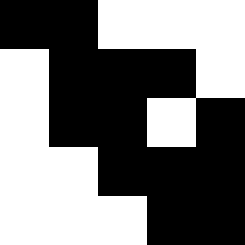[["black", "black", "white", "white", "white"], ["white", "black", "black", "black", "white"], ["white", "black", "black", "white", "black"], ["white", "white", "black", "black", "black"], ["white", "white", "white", "black", "black"]]